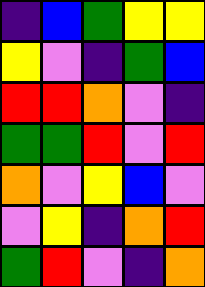[["indigo", "blue", "green", "yellow", "yellow"], ["yellow", "violet", "indigo", "green", "blue"], ["red", "red", "orange", "violet", "indigo"], ["green", "green", "red", "violet", "red"], ["orange", "violet", "yellow", "blue", "violet"], ["violet", "yellow", "indigo", "orange", "red"], ["green", "red", "violet", "indigo", "orange"]]